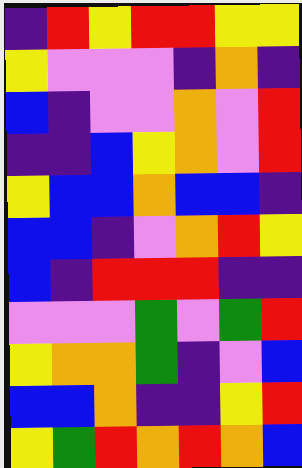[["indigo", "red", "yellow", "red", "red", "yellow", "yellow"], ["yellow", "violet", "violet", "violet", "indigo", "orange", "indigo"], ["blue", "indigo", "violet", "violet", "orange", "violet", "red"], ["indigo", "indigo", "blue", "yellow", "orange", "violet", "red"], ["yellow", "blue", "blue", "orange", "blue", "blue", "indigo"], ["blue", "blue", "indigo", "violet", "orange", "red", "yellow"], ["blue", "indigo", "red", "red", "red", "indigo", "indigo"], ["violet", "violet", "violet", "green", "violet", "green", "red"], ["yellow", "orange", "orange", "green", "indigo", "violet", "blue"], ["blue", "blue", "orange", "indigo", "indigo", "yellow", "red"], ["yellow", "green", "red", "orange", "red", "orange", "blue"]]